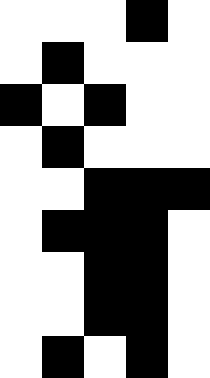[["white", "white", "white", "black", "white"], ["white", "black", "white", "white", "white"], ["black", "white", "black", "white", "white"], ["white", "black", "white", "white", "white"], ["white", "white", "black", "black", "black"], ["white", "black", "black", "black", "white"], ["white", "white", "black", "black", "white"], ["white", "white", "black", "black", "white"], ["white", "black", "white", "black", "white"]]